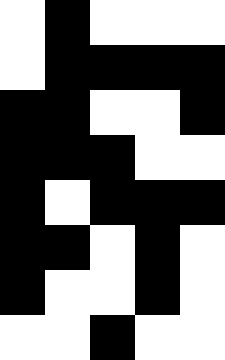[["white", "black", "white", "white", "white"], ["white", "black", "black", "black", "black"], ["black", "black", "white", "white", "black"], ["black", "black", "black", "white", "white"], ["black", "white", "black", "black", "black"], ["black", "black", "white", "black", "white"], ["black", "white", "white", "black", "white"], ["white", "white", "black", "white", "white"]]